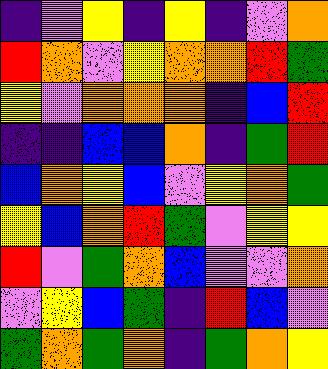[["indigo", "violet", "yellow", "indigo", "yellow", "indigo", "violet", "orange"], ["red", "orange", "violet", "yellow", "orange", "orange", "red", "green"], ["yellow", "violet", "orange", "orange", "orange", "indigo", "blue", "red"], ["indigo", "indigo", "blue", "blue", "orange", "indigo", "green", "red"], ["blue", "orange", "yellow", "blue", "violet", "yellow", "orange", "green"], ["yellow", "blue", "orange", "red", "green", "violet", "yellow", "yellow"], ["red", "violet", "green", "orange", "blue", "violet", "violet", "orange"], ["violet", "yellow", "blue", "green", "indigo", "red", "blue", "violet"], ["green", "orange", "green", "orange", "indigo", "green", "orange", "yellow"]]